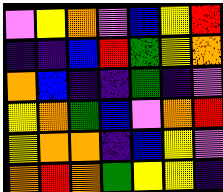[["violet", "yellow", "orange", "violet", "blue", "yellow", "red"], ["indigo", "indigo", "blue", "red", "green", "yellow", "orange"], ["orange", "blue", "indigo", "indigo", "green", "indigo", "violet"], ["yellow", "orange", "green", "blue", "violet", "orange", "red"], ["yellow", "orange", "orange", "indigo", "blue", "yellow", "violet"], ["orange", "red", "orange", "green", "yellow", "yellow", "indigo"]]